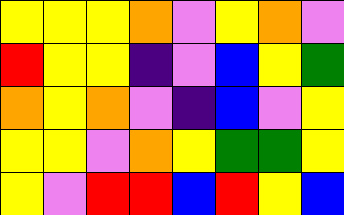[["yellow", "yellow", "yellow", "orange", "violet", "yellow", "orange", "violet"], ["red", "yellow", "yellow", "indigo", "violet", "blue", "yellow", "green"], ["orange", "yellow", "orange", "violet", "indigo", "blue", "violet", "yellow"], ["yellow", "yellow", "violet", "orange", "yellow", "green", "green", "yellow"], ["yellow", "violet", "red", "red", "blue", "red", "yellow", "blue"]]